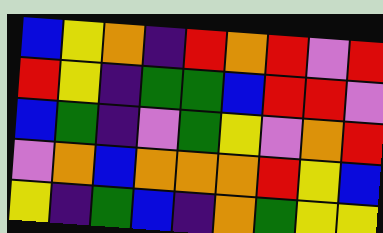[["blue", "yellow", "orange", "indigo", "red", "orange", "red", "violet", "red"], ["red", "yellow", "indigo", "green", "green", "blue", "red", "red", "violet"], ["blue", "green", "indigo", "violet", "green", "yellow", "violet", "orange", "red"], ["violet", "orange", "blue", "orange", "orange", "orange", "red", "yellow", "blue"], ["yellow", "indigo", "green", "blue", "indigo", "orange", "green", "yellow", "yellow"]]